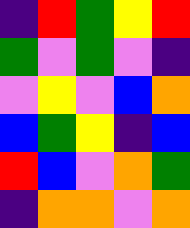[["indigo", "red", "green", "yellow", "red"], ["green", "violet", "green", "violet", "indigo"], ["violet", "yellow", "violet", "blue", "orange"], ["blue", "green", "yellow", "indigo", "blue"], ["red", "blue", "violet", "orange", "green"], ["indigo", "orange", "orange", "violet", "orange"]]